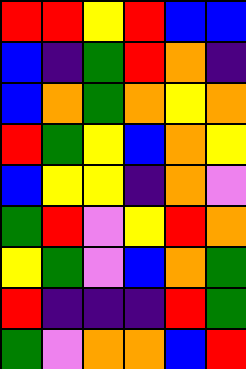[["red", "red", "yellow", "red", "blue", "blue"], ["blue", "indigo", "green", "red", "orange", "indigo"], ["blue", "orange", "green", "orange", "yellow", "orange"], ["red", "green", "yellow", "blue", "orange", "yellow"], ["blue", "yellow", "yellow", "indigo", "orange", "violet"], ["green", "red", "violet", "yellow", "red", "orange"], ["yellow", "green", "violet", "blue", "orange", "green"], ["red", "indigo", "indigo", "indigo", "red", "green"], ["green", "violet", "orange", "orange", "blue", "red"]]